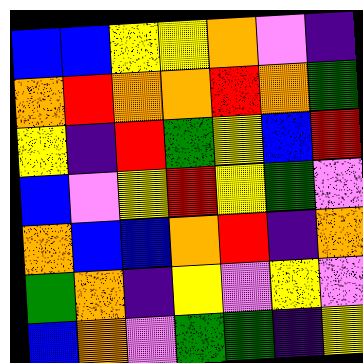[["blue", "blue", "yellow", "yellow", "orange", "violet", "indigo"], ["orange", "red", "orange", "orange", "red", "orange", "green"], ["yellow", "indigo", "red", "green", "yellow", "blue", "red"], ["blue", "violet", "yellow", "red", "yellow", "green", "violet"], ["orange", "blue", "blue", "orange", "red", "indigo", "orange"], ["green", "orange", "indigo", "yellow", "violet", "yellow", "violet"], ["blue", "orange", "violet", "green", "green", "indigo", "yellow"]]